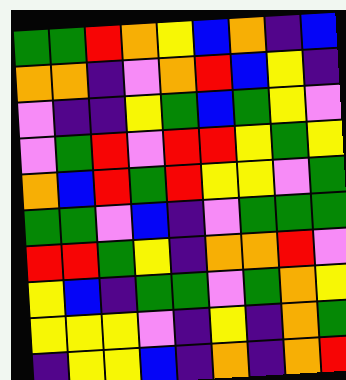[["green", "green", "red", "orange", "yellow", "blue", "orange", "indigo", "blue"], ["orange", "orange", "indigo", "violet", "orange", "red", "blue", "yellow", "indigo"], ["violet", "indigo", "indigo", "yellow", "green", "blue", "green", "yellow", "violet"], ["violet", "green", "red", "violet", "red", "red", "yellow", "green", "yellow"], ["orange", "blue", "red", "green", "red", "yellow", "yellow", "violet", "green"], ["green", "green", "violet", "blue", "indigo", "violet", "green", "green", "green"], ["red", "red", "green", "yellow", "indigo", "orange", "orange", "red", "violet"], ["yellow", "blue", "indigo", "green", "green", "violet", "green", "orange", "yellow"], ["yellow", "yellow", "yellow", "violet", "indigo", "yellow", "indigo", "orange", "green"], ["indigo", "yellow", "yellow", "blue", "indigo", "orange", "indigo", "orange", "red"]]